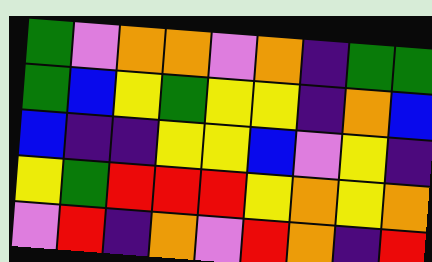[["green", "violet", "orange", "orange", "violet", "orange", "indigo", "green", "green"], ["green", "blue", "yellow", "green", "yellow", "yellow", "indigo", "orange", "blue"], ["blue", "indigo", "indigo", "yellow", "yellow", "blue", "violet", "yellow", "indigo"], ["yellow", "green", "red", "red", "red", "yellow", "orange", "yellow", "orange"], ["violet", "red", "indigo", "orange", "violet", "red", "orange", "indigo", "red"]]